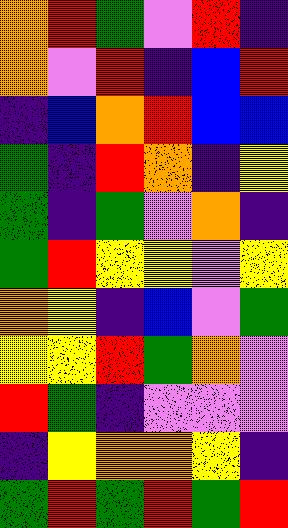[["orange", "red", "green", "violet", "red", "indigo"], ["orange", "violet", "red", "indigo", "blue", "red"], ["indigo", "blue", "orange", "red", "blue", "blue"], ["green", "indigo", "red", "orange", "indigo", "yellow"], ["green", "indigo", "green", "violet", "orange", "indigo"], ["green", "red", "yellow", "yellow", "violet", "yellow"], ["orange", "yellow", "indigo", "blue", "violet", "green"], ["yellow", "yellow", "red", "green", "orange", "violet"], ["red", "green", "indigo", "violet", "violet", "violet"], ["indigo", "yellow", "orange", "orange", "yellow", "indigo"], ["green", "red", "green", "red", "green", "red"]]